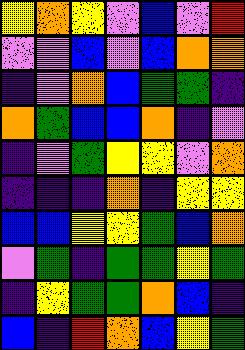[["yellow", "orange", "yellow", "violet", "blue", "violet", "red"], ["violet", "violet", "blue", "violet", "blue", "orange", "orange"], ["indigo", "violet", "orange", "blue", "green", "green", "indigo"], ["orange", "green", "blue", "blue", "orange", "indigo", "violet"], ["indigo", "violet", "green", "yellow", "yellow", "violet", "orange"], ["indigo", "indigo", "indigo", "orange", "indigo", "yellow", "yellow"], ["blue", "blue", "yellow", "yellow", "green", "blue", "orange"], ["violet", "green", "indigo", "green", "green", "yellow", "green"], ["indigo", "yellow", "green", "green", "orange", "blue", "indigo"], ["blue", "indigo", "red", "orange", "blue", "yellow", "green"]]